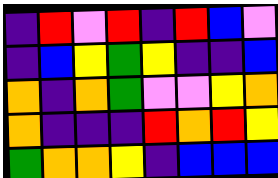[["indigo", "red", "violet", "red", "indigo", "red", "blue", "violet"], ["indigo", "blue", "yellow", "green", "yellow", "indigo", "indigo", "blue"], ["orange", "indigo", "orange", "green", "violet", "violet", "yellow", "orange"], ["orange", "indigo", "indigo", "indigo", "red", "orange", "red", "yellow"], ["green", "orange", "orange", "yellow", "indigo", "blue", "blue", "blue"]]